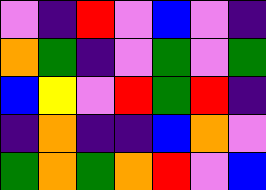[["violet", "indigo", "red", "violet", "blue", "violet", "indigo"], ["orange", "green", "indigo", "violet", "green", "violet", "green"], ["blue", "yellow", "violet", "red", "green", "red", "indigo"], ["indigo", "orange", "indigo", "indigo", "blue", "orange", "violet"], ["green", "orange", "green", "orange", "red", "violet", "blue"]]